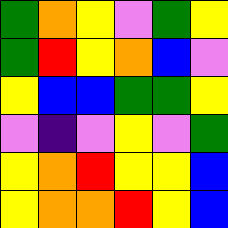[["green", "orange", "yellow", "violet", "green", "yellow"], ["green", "red", "yellow", "orange", "blue", "violet"], ["yellow", "blue", "blue", "green", "green", "yellow"], ["violet", "indigo", "violet", "yellow", "violet", "green"], ["yellow", "orange", "red", "yellow", "yellow", "blue"], ["yellow", "orange", "orange", "red", "yellow", "blue"]]